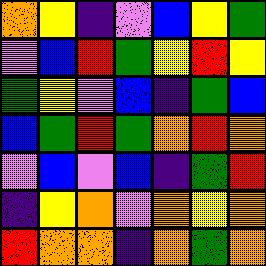[["orange", "yellow", "indigo", "violet", "blue", "yellow", "green"], ["violet", "blue", "red", "green", "yellow", "red", "yellow"], ["green", "yellow", "violet", "blue", "indigo", "green", "blue"], ["blue", "green", "red", "green", "orange", "red", "orange"], ["violet", "blue", "violet", "blue", "indigo", "green", "red"], ["indigo", "yellow", "orange", "violet", "orange", "yellow", "orange"], ["red", "orange", "orange", "indigo", "orange", "green", "orange"]]